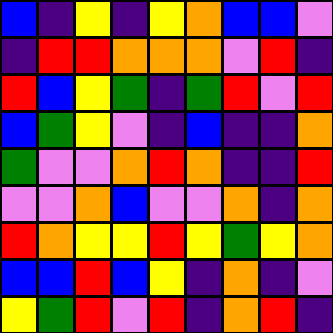[["blue", "indigo", "yellow", "indigo", "yellow", "orange", "blue", "blue", "violet"], ["indigo", "red", "red", "orange", "orange", "orange", "violet", "red", "indigo"], ["red", "blue", "yellow", "green", "indigo", "green", "red", "violet", "red"], ["blue", "green", "yellow", "violet", "indigo", "blue", "indigo", "indigo", "orange"], ["green", "violet", "violet", "orange", "red", "orange", "indigo", "indigo", "red"], ["violet", "violet", "orange", "blue", "violet", "violet", "orange", "indigo", "orange"], ["red", "orange", "yellow", "yellow", "red", "yellow", "green", "yellow", "orange"], ["blue", "blue", "red", "blue", "yellow", "indigo", "orange", "indigo", "violet"], ["yellow", "green", "red", "violet", "red", "indigo", "orange", "red", "indigo"]]